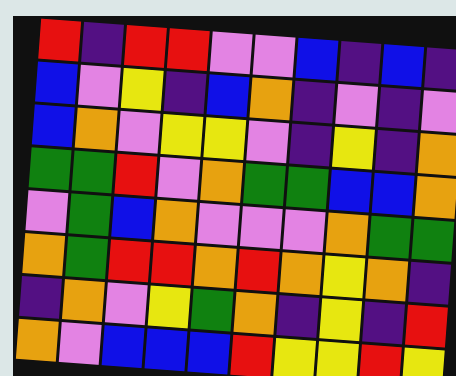[["red", "indigo", "red", "red", "violet", "violet", "blue", "indigo", "blue", "indigo"], ["blue", "violet", "yellow", "indigo", "blue", "orange", "indigo", "violet", "indigo", "violet"], ["blue", "orange", "violet", "yellow", "yellow", "violet", "indigo", "yellow", "indigo", "orange"], ["green", "green", "red", "violet", "orange", "green", "green", "blue", "blue", "orange"], ["violet", "green", "blue", "orange", "violet", "violet", "violet", "orange", "green", "green"], ["orange", "green", "red", "red", "orange", "red", "orange", "yellow", "orange", "indigo"], ["indigo", "orange", "violet", "yellow", "green", "orange", "indigo", "yellow", "indigo", "red"], ["orange", "violet", "blue", "blue", "blue", "red", "yellow", "yellow", "red", "yellow"]]